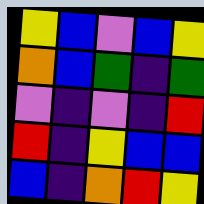[["yellow", "blue", "violet", "blue", "yellow"], ["orange", "blue", "green", "indigo", "green"], ["violet", "indigo", "violet", "indigo", "red"], ["red", "indigo", "yellow", "blue", "blue"], ["blue", "indigo", "orange", "red", "yellow"]]